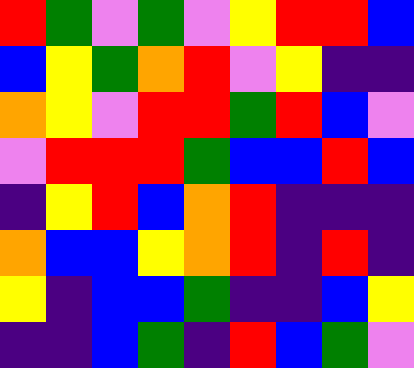[["red", "green", "violet", "green", "violet", "yellow", "red", "red", "blue"], ["blue", "yellow", "green", "orange", "red", "violet", "yellow", "indigo", "indigo"], ["orange", "yellow", "violet", "red", "red", "green", "red", "blue", "violet"], ["violet", "red", "red", "red", "green", "blue", "blue", "red", "blue"], ["indigo", "yellow", "red", "blue", "orange", "red", "indigo", "indigo", "indigo"], ["orange", "blue", "blue", "yellow", "orange", "red", "indigo", "red", "indigo"], ["yellow", "indigo", "blue", "blue", "green", "indigo", "indigo", "blue", "yellow"], ["indigo", "indigo", "blue", "green", "indigo", "red", "blue", "green", "violet"]]